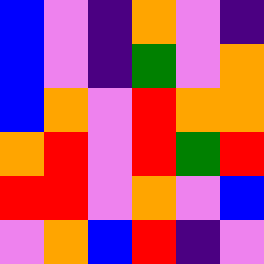[["blue", "violet", "indigo", "orange", "violet", "indigo"], ["blue", "violet", "indigo", "green", "violet", "orange"], ["blue", "orange", "violet", "red", "orange", "orange"], ["orange", "red", "violet", "red", "green", "red"], ["red", "red", "violet", "orange", "violet", "blue"], ["violet", "orange", "blue", "red", "indigo", "violet"]]